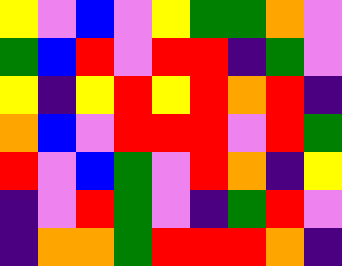[["yellow", "violet", "blue", "violet", "yellow", "green", "green", "orange", "violet"], ["green", "blue", "red", "violet", "red", "red", "indigo", "green", "violet"], ["yellow", "indigo", "yellow", "red", "yellow", "red", "orange", "red", "indigo"], ["orange", "blue", "violet", "red", "red", "red", "violet", "red", "green"], ["red", "violet", "blue", "green", "violet", "red", "orange", "indigo", "yellow"], ["indigo", "violet", "red", "green", "violet", "indigo", "green", "red", "violet"], ["indigo", "orange", "orange", "green", "red", "red", "red", "orange", "indigo"]]